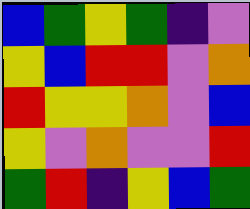[["blue", "green", "yellow", "green", "indigo", "violet"], ["yellow", "blue", "red", "red", "violet", "orange"], ["red", "yellow", "yellow", "orange", "violet", "blue"], ["yellow", "violet", "orange", "violet", "violet", "red"], ["green", "red", "indigo", "yellow", "blue", "green"]]